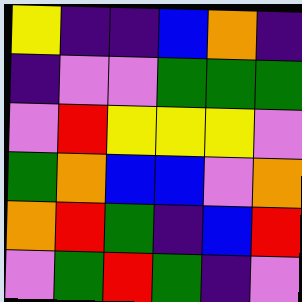[["yellow", "indigo", "indigo", "blue", "orange", "indigo"], ["indigo", "violet", "violet", "green", "green", "green"], ["violet", "red", "yellow", "yellow", "yellow", "violet"], ["green", "orange", "blue", "blue", "violet", "orange"], ["orange", "red", "green", "indigo", "blue", "red"], ["violet", "green", "red", "green", "indigo", "violet"]]